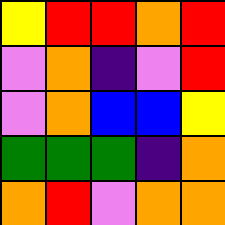[["yellow", "red", "red", "orange", "red"], ["violet", "orange", "indigo", "violet", "red"], ["violet", "orange", "blue", "blue", "yellow"], ["green", "green", "green", "indigo", "orange"], ["orange", "red", "violet", "orange", "orange"]]